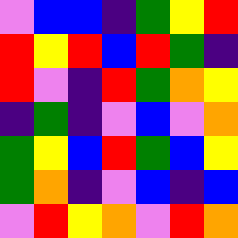[["violet", "blue", "blue", "indigo", "green", "yellow", "red"], ["red", "yellow", "red", "blue", "red", "green", "indigo"], ["red", "violet", "indigo", "red", "green", "orange", "yellow"], ["indigo", "green", "indigo", "violet", "blue", "violet", "orange"], ["green", "yellow", "blue", "red", "green", "blue", "yellow"], ["green", "orange", "indigo", "violet", "blue", "indigo", "blue"], ["violet", "red", "yellow", "orange", "violet", "red", "orange"]]